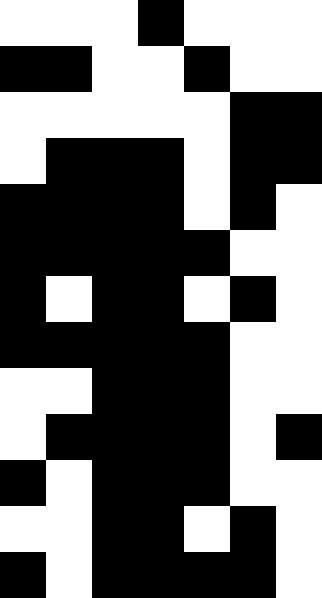[["white", "white", "white", "black", "white", "white", "white"], ["black", "black", "white", "white", "black", "white", "white"], ["white", "white", "white", "white", "white", "black", "black"], ["white", "black", "black", "black", "white", "black", "black"], ["black", "black", "black", "black", "white", "black", "white"], ["black", "black", "black", "black", "black", "white", "white"], ["black", "white", "black", "black", "white", "black", "white"], ["black", "black", "black", "black", "black", "white", "white"], ["white", "white", "black", "black", "black", "white", "white"], ["white", "black", "black", "black", "black", "white", "black"], ["black", "white", "black", "black", "black", "white", "white"], ["white", "white", "black", "black", "white", "black", "white"], ["black", "white", "black", "black", "black", "black", "white"]]